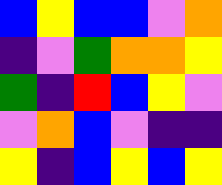[["blue", "yellow", "blue", "blue", "violet", "orange"], ["indigo", "violet", "green", "orange", "orange", "yellow"], ["green", "indigo", "red", "blue", "yellow", "violet"], ["violet", "orange", "blue", "violet", "indigo", "indigo"], ["yellow", "indigo", "blue", "yellow", "blue", "yellow"]]